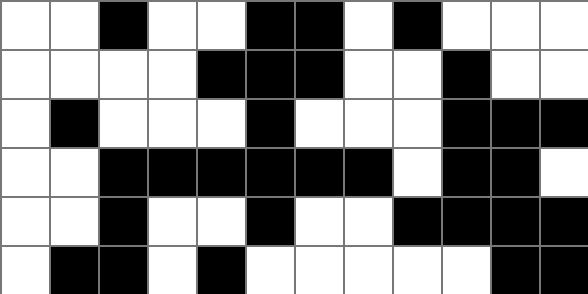[["white", "white", "black", "white", "white", "black", "black", "white", "black", "white", "white", "white"], ["white", "white", "white", "white", "black", "black", "black", "white", "white", "black", "white", "white"], ["white", "black", "white", "white", "white", "black", "white", "white", "white", "black", "black", "black"], ["white", "white", "black", "black", "black", "black", "black", "black", "white", "black", "black", "white"], ["white", "white", "black", "white", "white", "black", "white", "white", "black", "black", "black", "black"], ["white", "black", "black", "white", "black", "white", "white", "white", "white", "white", "black", "black"]]